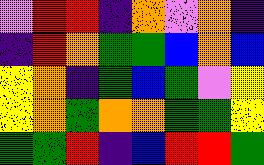[["violet", "red", "red", "indigo", "orange", "violet", "orange", "indigo"], ["indigo", "red", "orange", "green", "green", "blue", "orange", "blue"], ["yellow", "orange", "indigo", "green", "blue", "green", "violet", "yellow"], ["yellow", "orange", "green", "orange", "orange", "green", "green", "yellow"], ["green", "green", "red", "indigo", "blue", "red", "red", "green"]]